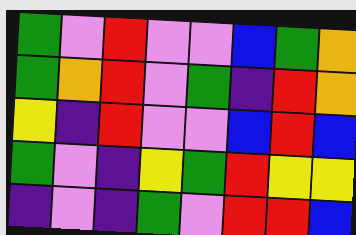[["green", "violet", "red", "violet", "violet", "blue", "green", "orange"], ["green", "orange", "red", "violet", "green", "indigo", "red", "orange"], ["yellow", "indigo", "red", "violet", "violet", "blue", "red", "blue"], ["green", "violet", "indigo", "yellow", "green", "red", "yellow", "yellow"], ["indigo", "violet", "indigo", "green", "violet", "red", "red", "blue"]]